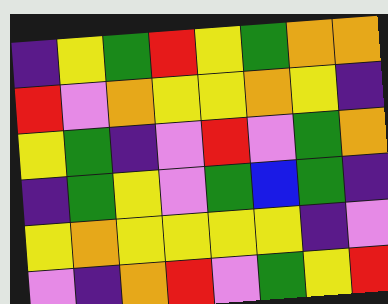[["indigo", "yellow", "green", "red", "yellow", "green", "orange", "orange"], ["red", "violet", "orange", "yellow", "yellow", "orange", "yellow", "indigo"], ["yellow", "green", "indigo", "violet", "red", "violet", "green", "orange"], ["indigo", "green", "yellow", "violet", "green", "blue", "green", "indigo"], ["yellow", "orange", "yellow", "yellow", "yellow", "yellow", "indigo", "violet"], ["violet", "indigo", "orange", "red", "violet", "green", "yellow", "red"]]